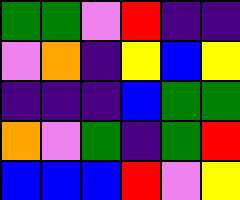[["green", "green", "violet", "red", "indigo", "indigo"], ["violet", "orange", "indigo", "yellow", "blue", "yellow"], ["indigo", "indigo", "indigo", "blue", "green", "green"], ["orange", "violet", "green", "indigo", "green", "red"], ["blue", "blue", "blue", "red", "violet", "yellow"]]